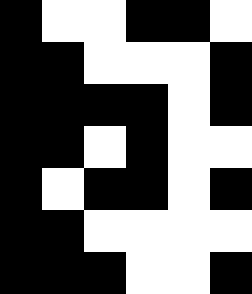[["black", "white", "white", "black", "black", "white"], ["black", "black", "white", "white", "white", "black"], ["black", "black", "black", "black", "white", "black"], ["black", "black", "white", "black", "white", "white"], ["black", "white", "black", "black", "white", "black"], ["black", "black", "white", "white", "white", "white"], ["black", "black", "black", "white", "white", "black"]]